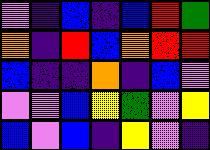[["violet", "indigo", "blue", "indigo", "blue", "red", "green"], ["orange", "indigo", "red", "blue", "orange", "red", "red"], ["blue", "indigo", "indigo", "orange", "indigo", "blue", "violet"], ["violet", "violet", "blue", "yellow", "green", "violet", "yellow"], ["blue", "violet", "blue", "indigo", "yellow", "violet", "indigo"]]